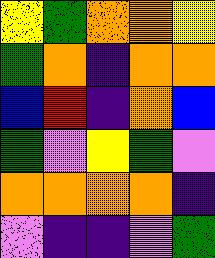[["yellow", "green", "orange", "orange", "yellow"], ["green", "orange", "indigo", "orange", "orange"], ["blue", "red", "indigo", "orange", "blue"], ["green", "violet", "yellow", "green", "violet"], ["orange", "orange", "orange", "orange", "indigo"], ["violet", "indigo", "indigo", "violet", "green"]]